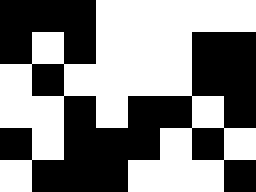[["black", "black", "black", "white", "white", "white", "white", "white"], ["black", "white", "black", "white", "white", "white", "black", "black"], ["white", "black", "white", "white", "white", "white", "black", "black"], ["white", "white", "black", "white", "black", "black", "white", "black"], ["black", "white", "black", "black", "black", "white", "black", "white"], ["white", "black", "black", "black", "white", "white", "white", "black"]]